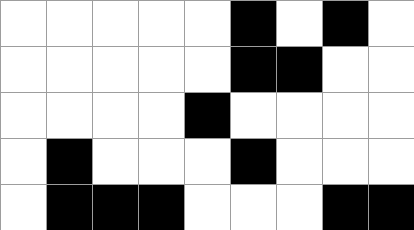[["white", "white", "white", "white", "white", "black", "white", "black", "white"], ["white", "white", "white", "white", "white", "black", "black", "white", "white"], ["white", "white", "white", "white", "black", "white", "white", "white", "white"], ["white", "black", "white", "white", "white", "black", "white", "white", "white"], ["white", "black", "black", "black", "white", "white", "white", "black", "black"]]